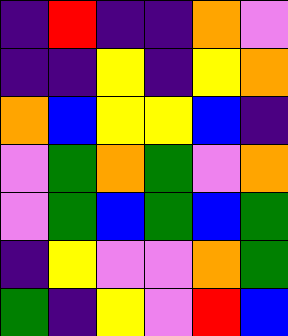[["indigo", "red", "indigo", "indigo", "orange", "violet"], ["indigo", "indigo", "yellow", "indigo", "yellow", "orange"], ["orange", "blue", "yellow", "yellow", "blue", "indigo"], ["violet", "green", "orange", "green", "violet", "orange"], ["violet", "green", "blue", "green", "blue", "green"], ["indigo", "yellow", "violet", "violet", "orange", "green"], ["green", "indigo", "yellow", "violet", "red", "blue"]]